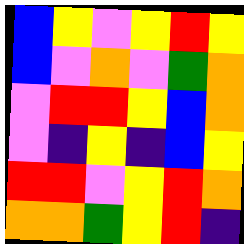[["blue", "yellow", "violet", "yellow", "red", "yellow"], ["blue", "violet", "orange", "violet", "green", "orange"], ["violet", "red", "red", "yellow", "blue", "orange"], ["violet", "indigo", "yellow", "indigo", "blue", "yellow"], ["red", "red", "violet", "yellow", "red", "orange"], ["orange", "orange", "green", "yellow", "red", "indigo"]]